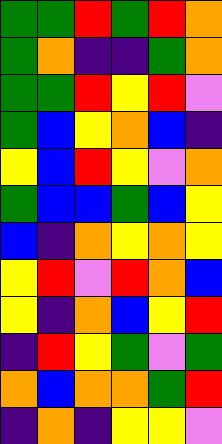[["green", "green", "red", "green", "red", "orange"], ["green", "orange", "indigo", "indigo", "green", "orange"], ["green", "green", "red", "yellow", "red", "violet"], ["green", "blue", "yellow", "orange", "blue", "indigo"], ["yellow", "blue", "red", "yellow", "violet", "orange"], ["green", "blue", "blue", "green", "blue", "yellow"], ["blue", "indigo", "orange", "yellow", "orange", "yellow"], ["yellow", "red", "violet", "red", "orange", "blue"], ["yellow", "indigo", "orange", "blue", "yellow", "red"], ["indigo", "red", "yellow", "green", "violet", "green"], ["orange", "blue", "orange", "orange", "green", "red"], ["indigo", "orange", "indigo", "yellow", "yellow", "violet"]]